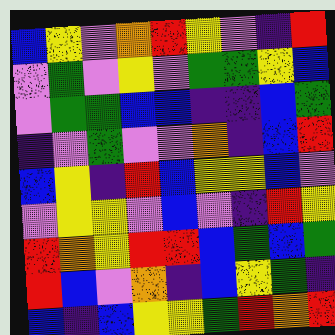[["blue", "yellow", "violet", "orange", "red", "yellow", "violet", "indigo", "red"], ["violet", "green", "violet", "yellow", "violet", "green", "green", "yellow", "blue"], ["violet", "green", "green", "blue", "blue", "indigo", "indigo", "blue", "green"], ["indigo", "violet", "green", "violet", "violet", "orange", "indigo", "blue", "red"], ["blue", "yellow", "indigo", "red", "blue", "yellow", "yellow", "blue", "violet"], ["violet", "yellow", "yellow", "violet", "blue", "violet", "indigo", "red", "yellow"], ["red", "orange", "yellow", "red", "red", "blue", "green", "blue", "green"], ["red", "blue", "violet", "orange", "indigo", "blue", "yellow", "green", "indigo"], ["blue", "indigo", "blue", "yellow", "yellow", "green", "red", "orange", "red"]]